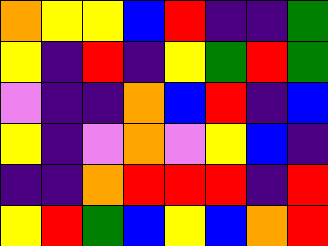[["orange", "yellow", "yellow", "blue", "red", "indigo", "indigo", "green"], ["yellow", "indigo", "red", "indigo", "yellow", "green", "red", "green"], ["violet", "indigo", "indigo", "orange", "blue", "red", "indigo", "blue"], ["yellow", "indigo", "violet", "orange", "violet", "yellow", "blue", "indigo"], ["indigo", "indigo", "orange", "red", "red", "red", "indigo", "red"], ["yellow", "red", "green", "blue", "yellow", "blue", "orange", "red"]]